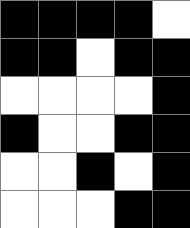[["black", "black", "black", "black", "white"], ["black", "black", "white", "black", "black"], ["white", "white", "white", "white", "black"], ["black", "white", "white", "black", "black"], ["white", "white", "black", "white", "black"], ["white", "white", "white", "black", "black"]]